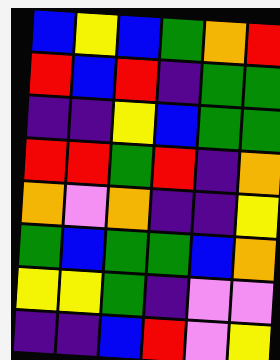[["blue", "yellow", "blue", "green", "orange", "red"], ["red", "blue", "red", "indigo", "green", "green"], ["indigo", "indigo", "yellow", "blue", "green", "green"], ["red", "red", "green", "red", "indigo", "orange"], ["orange", "violet", "orange", "indigo", "indigo", "yellow"], ["green", "blue", "green", "green", "blue", "orange"], ["yellow", "yellow", "green", "indigo", "violet", "violet"], ["indigo", "indigo", "blue", "red", "violet", "yellow"]]